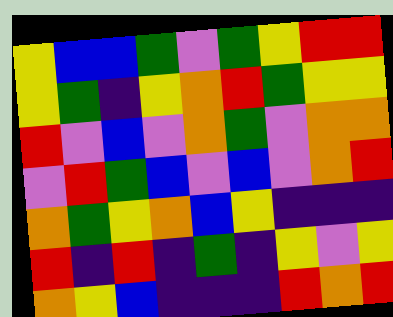[["yellow", "blue", "blue", "green", "violet", "green", "yellow", "red", "red"], ["yellow", "green", "indigo", "yellow", "orange", "red", "green", "yellow", "yellow"], ["red", "violet", "blue", "violet", "orange", "green", "violet", "orange", "orange"], ["violet", "red", "green", "blue", "violet", "blue", "violet", "orange", "red"], ["orange", "green", "yellow", "orange", "blue", "yellow", "indigo", "indigo", "indigo"], ["red", "indigo", "red", "indigo", "green", "indigo", "yellow", "violet", "yellow"], ["orange", "yellow", "blue", "indigo", "indigo", "indigo", "red", "orange", "red"]]